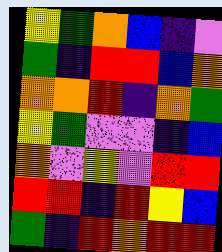[["yellow", "green", "orange", "blue", "indigo", "violet"], ["green", "indigo", "red", "red", "blue", "orange"], ["orange", "orange", "red", "indigo", "orange", "green"], ["yellow", "green", "violet", "violet", "indigo", "blue"], ["orange", "violet", "yellow", "violet", "red", "red"], ["red", "red", "indigo", "red", "yellow", "blue"], ["green", "indigo", "red", "orange", "red", "red"]]